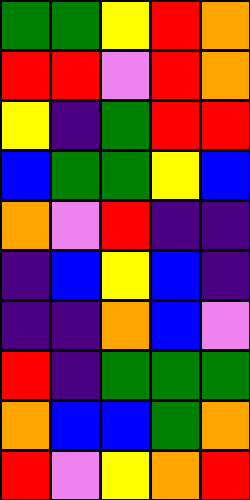[["green", "green", "yellow", "red", "orange"], ["red", "red", "violet", "red", "orange"], ["yellow", "indigo", "green", "red", "red"], ["blue", "green", "green", "yellow", "blue"], ["orange", "violet", "red", "indigo", "indigo"], ["indigo", "blue", "yellow", "blue", "indigo"], ["indigo", "indigo", "orange", "blue", "violet"], ["red", "indigo", "green", "green", "green"], ["orange", "blue", "blue", "green", "orange"], ["red", "violet", "yellow", "orange", "red"]]